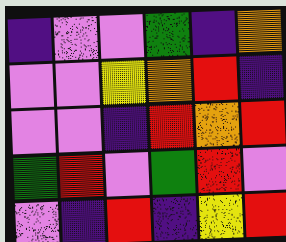[["indigo", "violet", "violet", "green", "indigo", "orange"], ["violet", "violet", "yellow", "orange", "red", "indigo"], ["violet", "violet", "indigo", "red", "orange", "red"], ["green", "red", "violet", "green", "red", "violet"], ["violet", "indigo", "red", "indigo", "yellow", "red"]]